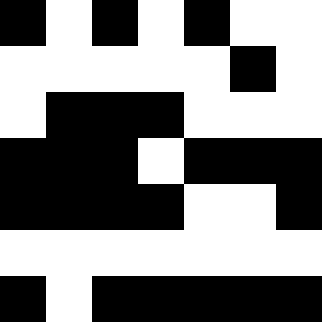[["black", "white", "black", "white", "black", "white", "white"], ["white", "white", "white", "white", "white", "black", "white"], ["white", "black", "black", "black", "white", "white", "white"], ["black", "black", "black", "white", "black", "black", "black"], ["black", "black", "black", "black", "white", "white", "black"], ["white", "white", "white", "white", "white", "white", "white"], ["black", "white", "black", "black", "black", "black", "black"]]